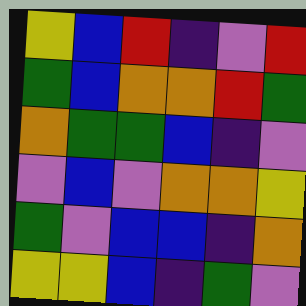[["yellow", "blue", "red", "indigo", "violet", "red"], ["green", "blue", "orange", "orange", "red", "green"], ["orange", "green", "green", "blue", "indigo", "violet"], ["violet", "blue", "violet", "orange", "orange", "yellow"], ["green", "violet", "blue", "blue", "indigo", "orange"], ["yellow", "yellow", "blue", "indigo", "green", "violet"]]